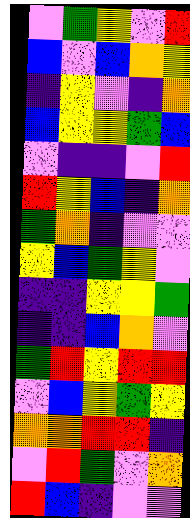[["violet", "green", "yellow", "violet", "red"], ["blue", "violet", "blue", "orange", "yellow"], ["indigo", "yellow", "violet", "indigo", "orange"], ["blue", "yellow", "yellow", "green", "blue"], ["violet", "indigo", "indigo", "violet", "red"], ["red", "yellow", "blue", "indigo", "orange"], ["green", "orange", "indigo", "violet", "violet"], ["yellow", "blue", "green", "yellow", "violet"], ["indigo", "indigo", "yellow", "yellow", "green"], ["indigo", "indigo", "blue", "orange", "violet"], ["green", "red", "yellow", "red", "red"], ["violet", "blue", "yellow", "green", "yellow"], ["orange", "orange", "red", "red", "indigo"], ["violet", "red", "green", "violet", "orange"], ["red", "blue", "indigo", "violet", "violet"]]